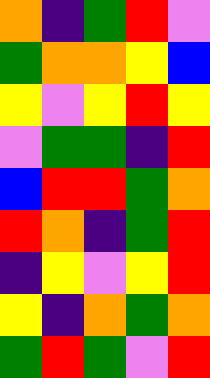[["orange", "indigo", "green", "red", "violet"], ["green", "orange", "orange", "yellow", "blue"], ["yellow", "violet", "yellow", "red", "yellow"], ["violet", "green", "green", "indigo", "red"], ["blue", "red", "red", "green", "orange"], ["red", "orange", "indigo", "green", "red"], ["indigo", "yellow", "violet", "yellow", "red"], ["yellow", "indigo", "orange", "green", "orange"], ["green", "red", "green", "violet", "red"]]